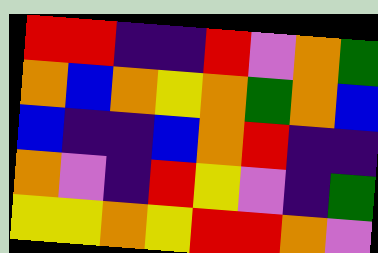[["red", "red", "indigo", "indigo", "red", "violet", "orange", "green"], ["orange", "blue", "orange", "yellow", "orange", "green", "orange", "blue"], ["blue", "indigo", "indigo", "blue", "orange", "red", "indigo", "indigo"], ["orange", "violet", "indigo", "red", "yellow", "violet", "indigo", "green"], ["yellow", "yellow", "orange", "yellow", "red", "red", "orange", "violet"]]